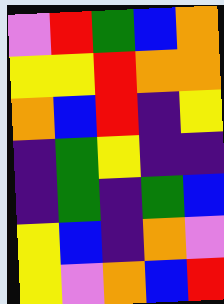[["violet", "red", "green", "blue", "orange"], ["yellow", "yellow", "red", "orange", "orange"], ["orange", "blue", "red", "indigo", "yellow"], ["indigo", "green", "yellow", "indigo", "indigo"], ["indigo", "green", "indigo", "green", "blue"], ["yellow", "blue", "indigo", "orange", "violet"], ["yellow", "violet", "orange", "blue", "red"]]